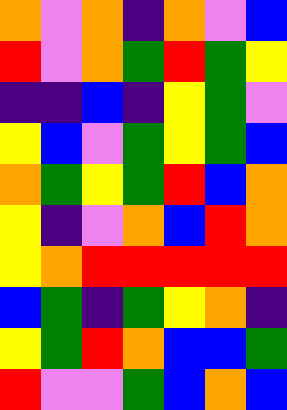[["orange", "violet", "orange", "indigo", "orange", "violet", "blue"], ["red", "violet", "orange", "green", "red", "green", "yellow"], ["indigo", "indigo", "blue", "indigo", "yellow", "green", "violet"], ["yellow", "blue", "violet", "green", "yellow", "green", "blue"], ["orange", "green", "yellow", "green", "red", "blue", "orange"], ["yellow", "indigo", "violet", "orange", "blue", "red", "orange"], ["yellow", "orange", "red", "red", "red", "red", "red"], ["blue", "green", "indigo", "green", "yellow", "orange", "indigo"], ["yellow", "green", "red", "orange", "blue", "blue", "green"], ["red", "violet", "violet", "green", "blue", "orange", "blue"]]